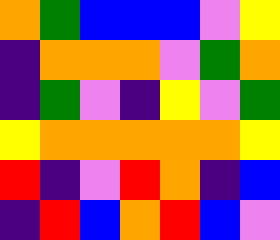[["orange", "green", "blue", "blue", "blue", "violet", "yellow"], ["indigo", "orange", "orange", "orange", "violet", "green", "orange"], ["indigo", "green", "violet", "indigo", "yellow", "violet", "green"], ["yellow", "orange", "orange", "orange", "orange", "orange", "yellow"], ["red", "indigo", "violet", "red", "orange", "indigo", "blue"], ["indigo", "red", "blue", "orange", "red", "blue", "violet"]]